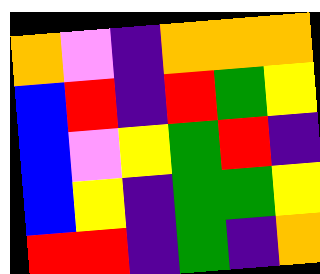[["orange", "violet", "indigo", "orange", "orange", "orange"], ["blue", "red", "indigo", "red", "green", "yellow"], ["blue", "violet", "yellow", "green", "red", "indigo"], ["blue", "yellow", "indigo", "green", "green", "yellow"], ["red", "red", "indigo", "green", "indigo", "orange"]]